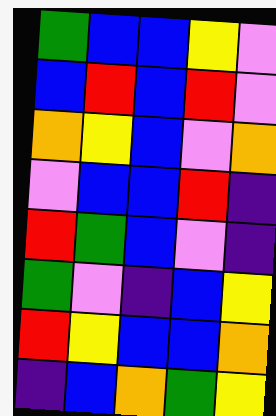[["green", "blue", "blue", "yellow", "violet"], ["blue", "red", "blue", "red", "violet"], ["orange", "yellow", "blue", "violet", "orange"], ["violet", "blue", "blue", "red", "indigo"], ["red", "green", "blue", "violet", "indigo"], ["green", "violet", "indigo", "blue", "yellow"], ["red", "yellow", "blue", "blue", "orange"], ["indigo", "blue", "orange", "green", "yellow"]]